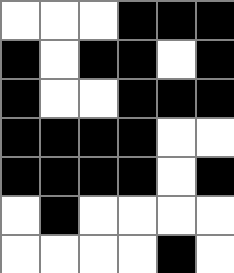[["white", "white", "white", "black", "black", "black"], ["black", "white", "black", "black", "white", "black"], ["black", "white", "white", "black", "black", "black"], ["black", "black", "black", "black", "white", "white"], ["black", "black", "black", "black", "white", "black"], ["white", "black", "white", "white", "white", "white"], ["white", "white", "white", "white", "black", "white"]]